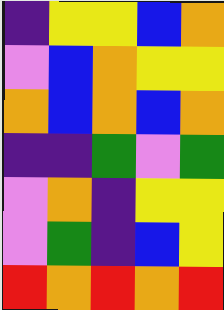[["indigo", "yellow", "yellow", "blue", "orange"], ["violet", "blue", "orange", "yellow", "yellow"], ["orange", "blue", "orange", "blue", "orange"], ["indigo", "indigo", "green", "violet", "green"], ["violet", "orange", "indigo", "yellow", "yellow"], ["violet", "green", "indigo", "blue", "yellow"], ["red", "orange", "red", "orange", "red"]]